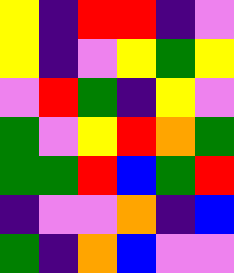[["yellow", "indigo", "red", "red", "indigo", "violet"], ["yellow", "indigo", "violet", "yellow", "green", "yellow"], ["violet", "red", "green", "indigo", "yellow", "violet"], ["green", "violet", "yellow", "red", "orange", "green"], ["green", "green", "red", "blue", "green", "red"], ["indigo", "violet", "violet", "orange", "indigo", "blue"], ["green", "indigo", "orange", "blue", "violet", "violet"]]